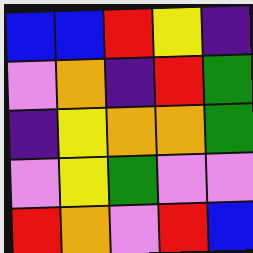[["blue", "blue", "red", "yellow", "indigo"], ["violet", "orange", "indigo", "red", "green"], ["indigo", "yellow", "orange", "orange", "green"], ["violet", "yellow", "green", "violet", "violet"], ["red", "orange", "violet", "red", "blue"]]